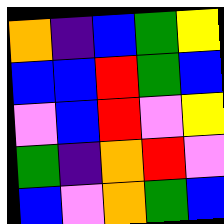[["orange", "indigo", "blue", "green", "yellow"], ["blue", "blue", "red", "green", "blue"], ["violet", "blue", "red", "violet", "yellow"], ["green", "indigo", "orange", "red", "violet"], ["blue", "violet", "orange", "green", "blue"]]